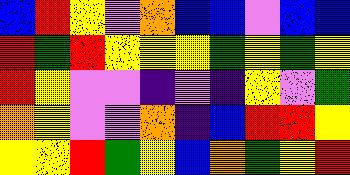[["blue", "red", "yellow", "violet", "orange", "blue", "blue", "violet", "blue", "blue"], ["red", "green", "red", "yellow", "yellow", "yellow", "green", "yellow", "green", "yellow"], ["red", "yellow", "violet", "violet", "indigo", "violet", "indigo", "yellow", "violet", "green"], ["orange", "yellow", "violet", "violet", "orange", "indigo", "blue", "red", "red", "yellow"], ["yellow", "yellow", "red", "green", "yellow", "blue", "orange", "green", "yellow", "red"]]